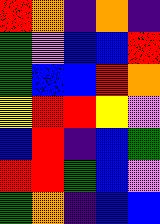[["red", "orange", "indigo", "orange", "indigo"], ["green", "violet", "blue", "blue", "red"], ["green", "blue", "blue", "red", "orange"], ["yellow", "red", "red", "yellow", "violet"], ["blue", "red", "indigo", "blue", "green"], ["red", "red", "green", "blue", "violet"], ["green", "orange", "indigo", "blue", "blue"]]